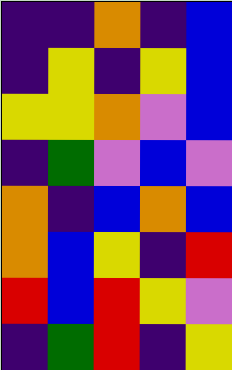[["indigo", "indigo", "orange", "indigo", "blue"], ["indigo", "yellow", "indigo", "yellow", "blue"], ["yellow", "yellow", "orange", "violet", "blue"], ["indigo", "green", "violet", "blue", "violet"], ["orange", "indigo", "blue", "orange", "blue"], ["orange", "blue", "yellow", "indigo", "red"], ["red", "blue", "red", "yellow", "violet"], ["indigo", "green", "red", "indigo", "yellow"]]